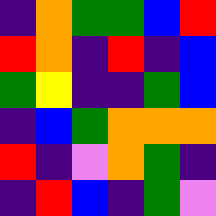[["indigo", "orange", "green", "green", "blue", "red"], ["red", "orange", "indigo", "red", "indigo", "blue"], ["green", "yellow", "indigo", "indigo", "green", "blue"], ["indigo", "blue", "green", "orange", "orange", "orange"], ["red", "indigo", "violet", "orange", "green", "indigo"], ["indigo", "red", "blue", "indigo", "green", "violet"]]